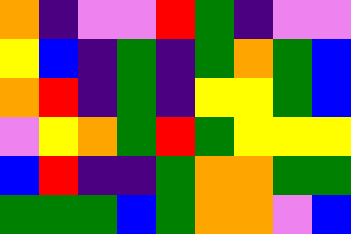[["orange", "indigo", "violet", "violet", "red", "green", "indigo", "violet", "violet"], ["yellow", "blue", "indigo", "green", "indigo", "green", "orange", "green", "blue"], ["orange", "red", "indigo", "green", "indigo", "yellow", "yellow", "green", "blue"], ["violet", "yellow", "orange", "green", "red", "green", "yellow", "yellow", "yellow"], ["blue", "red", "indigo", "indigo", "green", "orange", "orange", "green", "green"], ["green", "green", "green", "blue", "green", "orange", "orange", "violet", "blue"]]